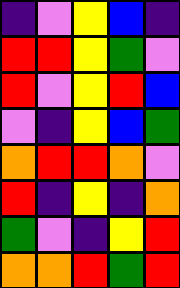[["indigo", "violet", "yellow", "blue", "indigo"], ["red", "red", "yellow", "green", "violet"], ["red", "violet", "yellow", "red", "blue"], ["violet", "indigo", "yellow", "blue", "green"], ["orange", "red", "red", "orange", "violet"], ["red", "indigo", "yellow", "indigo", "orange"], ["green", "violet", "indigo", "yellow", "red"], ["orange", "orange", "red", "green", "red"]]